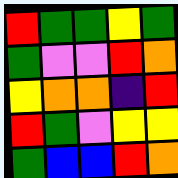[["red", "green", "green", "yellow", "green"], ["green", "violet", "violet", "red", "orange"], ["yellow", "orange", "orange", "indigo", "red"], ["red", "green", "violet", "yellow", "yellow"], ["green", "blue", "blue", "red", "orange"]]